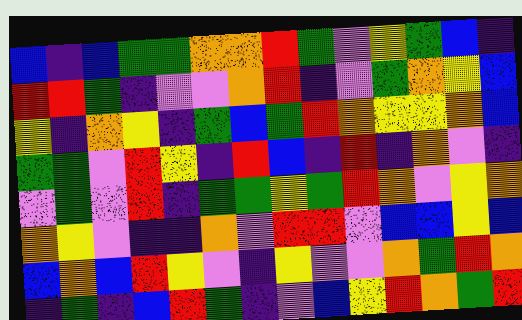[["blue", "indigo", "blue", "green", "green", "orange", "orange", "red", "green", "violet", "yellow", "green", "blue", "indigo"], ["red", "red", "green", "indigo", "violet", "violet", "orange", "red", "indigo", "violet", "green", "orange", "yellow", "blue"], ["yellow", "indigo", "orange", "yellow", "indigo", "green", "blue", "green", "red", "orange", "yellow", "yellow", "orange", "blue"], ["green", "green", "violet", "red", "yellow", "indigo", "red", "blue", "indigo", "red", "indigo", "orange", "violet", "indigo"], ["violet", "green", "violet", "red", "indigo", "green", "green", "yellow", "green", "red", "orange", "violet", "yellow", "orange"], ["orange", "yellow", "violet", "indigo", "indigo", "orange", "violet", "red", "red", "violet", "blue", "blue", "yellow", "blue"], ["blue", "orange", "blue", "red", "yellow", "violet", "indigo", "yellow", "violet", "violet", "orange", "green", "red", "orange"], ["indigo", "green", "indigo", "blue", "red", "green", "indigo", "violet", "blue", "yellow", "red", "orange", "green", "red"]]